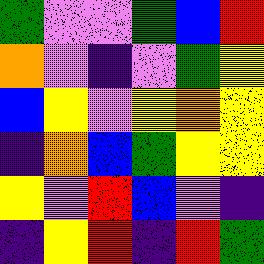[["green", "violet", "violet", "green", "blue", "red"], ["orange", "violet", "indigo", "violet", "green", "yellow"], ["blue", "yellow", "violet", "yellow", "orange", "yellow"], ["indigo", "orange", "blue", "green", "yellow", "yellow"], ["yellow", "violet", "red", "blue", "violet", "indigo"], ["indigo", "yellow", "red", "indigo", "red", "green"]]